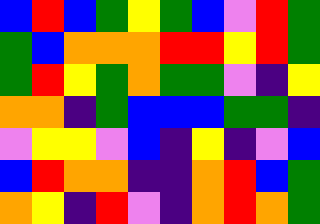[["blue", "red", "blue", "green", "yellow", "green", "blue", "violet", "red", "green"], ["green", "blue", "orange", "orange", "orange", "red", "red", "yellow", "red", "green"], ["green", "red", "yellow", "green", "orange", "green", "green", "violet", "indigo", "yellow"], ["orange", "orange", "indigo", "green", "blue", "blue", "blue", "green", "green", "indigo"], ["violet", "yellow", "yellow", "violet", "blue", "indigo", "yellow", "indigo", "violet", "blue"], ["blue", "red", "orange", "orange", "indigo", "indigo", "orange", "red", "blue", "green"], ["orange", "yellow", "indigo", "red", "violet", "indigo", "orange", "red", "orange", "green"]]